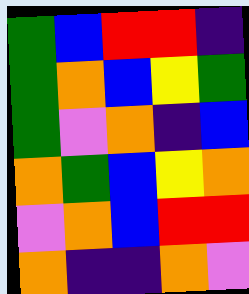[["green", "blue", "red", "red", "indigo"], ["green", "orange", "blue", "yellow", "green"], ["green", "violet", "orange", "indigo", "blue"], ["orange", "green", "blue", "yellow", "orange"], ["violet", "orange", "blue", "red", "red"], ["orange", "indigo", "indigo", "orange", "violet"]]